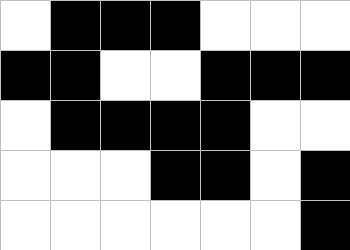[["white", "black", "black", "black", "white", "white", "white"], ["black", "black", "white", "white", "black", "black", "black"], ["white", "black", "black", "black", "black", "white", "white"], ["white", "white", "white", "black", "black", "white", "black"], ["white", "white", "white", "white", "white", "white", "black"]]